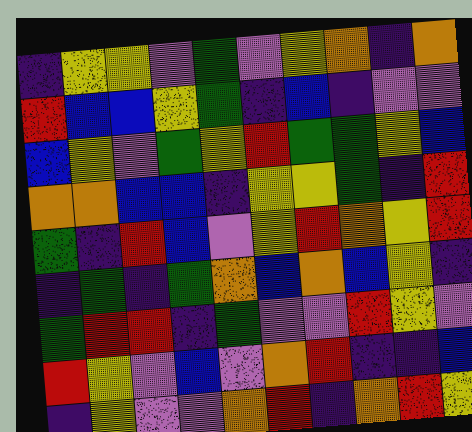[["indigo", "yellow", "yellow", "violet", "green", "violet", "yellow", "orange", "indigo", "orange"], ["red", "blue", "blue", "yellow", "green", "indigo", "blue", "indigo", "violet", "violet"], ["blue", "yellow", "violet", "green", "yellow", "red", "green", "green", "yellow", "blue"], ["orange", "orange", "blue", "blue", "indigo", "yellow", "yellow", "green", "indigo", "red"], ["green", "indigo", "red", "blue", "violet", "yellow", "red", "orange", "yellow", "red"], ["indigo", "green", "indigo", "green", "orange", "blue", "orange", "blue", "yellow", "indigo"], ["green", "red", "red", "indigo", "green", "violet", "violet", "red", "yellow", "violet"], ["red", "yellow", "violet", "blue", "violet", "orange", "red", "indigo", "indigo", "blue"], ["indigo", "yellow", "violet", "violet", "orange", "red", "indigo", "orange", "red", "yellow"]]